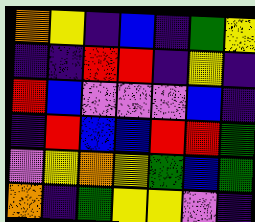[["orange", "yellow", "indigo", "blue", "indigo", "green", "yellow"], ["indigo", "indigo", "red", "red", "indigo", "yellow", "indigo"], ["red", "blue", "violet", "violet", "violet", "blue", "indigo"], ["indigo", "red", "blue", "blue", "red", "red", "green"], ["violet", "yellow", "orange", "yellow", "green", "blue", "green"], ["orange", "indigo", "green", "yellow", "yellow", "violet", "indigo"]]